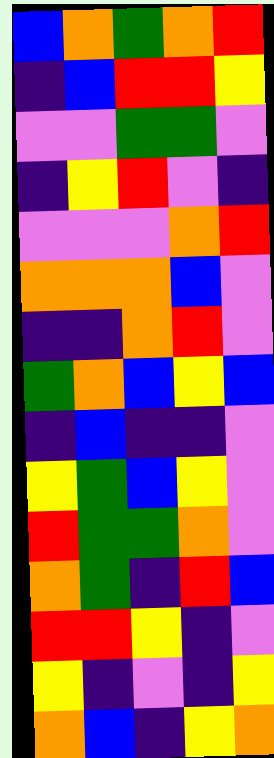[["blue", "orange", "green", "orange", "red"], ["indigo", "blue", "red", "red", "yellow"], ["violet", "violet", "green", "green", "violet"], ["indigo", "yellow", "red", "violet", "indigo"], ["violet", "violet", "violet", "orange", "red"], ["orange", "orange", "orange", "blue", "violet"], ["indigo", "indigo", "orange", "red", "violet"], ["green", "orange", "blue", "yellow", "blue"], ["indigo", "blue", "indigo", "indigo", "violet"], ["yellow", "green", "blue", "yellow", "violet"], ["red", "green", "green", "orange", "violet"], ["orange", "green", "indigo", "red", "blue"], ["red", "red", "yellow", "indigo", "violet"], ["yellow", "indigo", "violet", "indigo", "yellow"], ["orange", "blue", "indigo", "yellow", "orange"]]